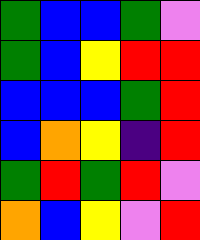[["green", "blue", "blue", "green", "violet"], ["green", "blue", "yellow", "red", "red"], ["blue", "blue", "blue", "green", "red"], ["blue", "orange", "yellow", "indigo", "red"], ["green", "red", "green", "red", "violet"], ["orange", "blue", "yellow", "violet", "red"]]